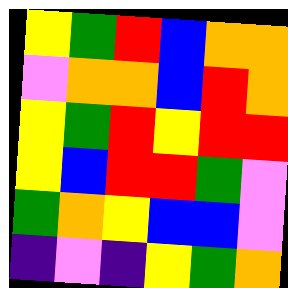[["yellow", "green", "red", "blue", "orange", "orange"], ["violet", "orange", "orange", "blue", "red", "orange"], ["yellow", "green", "red", "yellow", "red", "red"], ["yellow", "blue", "red", "red", "green", "violet"], ["green", "orange", "yellow", "blue", "blue", "violet"], ["indigo", "violet", "indigo", "yellow", "green", "orange"]]